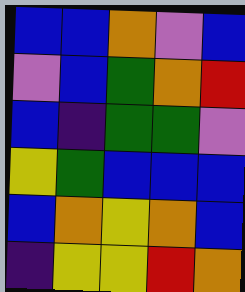[["blue", "blue", "orange", "violet", "blue"], ["violet", "blue", "green", "orange", "red"], ["blue", "indigo", "green", "green", "violet"], ["yellow", "green", "blue", "blue", "blue"], ["blue", "orange", "yellow", "orange", "blue"], ["indigo", "yellow", "yellow", "red", "orange"]]